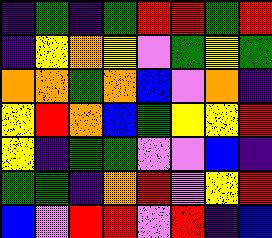[["indigo", "green", "indigo", "green", "red", "red", "green", "red"], ["indigo", "yellow", "orange", "yellow", "violet", "green", "yellow", "green"], ["orange", "orange", "green", "orange", "blue", "violet", "orange", "indigo"], ["yellow", "red", "orange", "blue", "green", "yellow", "yellow", "red"], ["yellow", "indigo", "green", "green", "violet", "violet", "blue", "indigo"], ["green", "green", "indigo", "orange", "red", "violet", "yellow", "red"], ["blue", "violet", "red", "red", "violet", "red", "indigo", "blue"]]